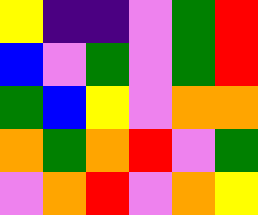[["yellow", "indigo", "indigo", "violet", "green", "red"], ["blue", "violet", "green", "violet", "green", "red"], ["green", "blue", "yellow", "violet", "orange", "orange"], ["orange", "green", "orange", "red", "violet", "green"], ["violet", "orange", "red", "violet", "orange", "yellow"]]